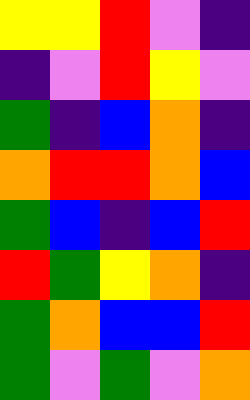[["yellow", "yellow", "red", "violet", "indigo"], ["indigo", "violet", "red", "yellow", "violet"], ["green", "indigo", "blue", "orange", "indigo"], ["orange", "red", "red", "orange", "blue"], ["green", "blue", "indigo", "blue", "red"], ["red", "green", "yellow", "orange", "indigo"], ["green", "orange", "blue", "blue", "red"], ["green", "violet", "green", "violet", "orange"]]